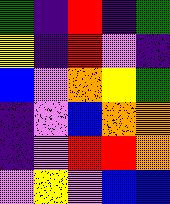[["green", "indigo", "red", "indigo", "green"], ["yellow", "indigo", "red", "violet", "indigo"], ["blue", "violet", "orange", "yellow", "green"], ["indigo", "violet", "blue", "orange", "orange"], ["indigo", "violet", "red", "red", "orange"], ["violet", "yellow", "violet", "blue", "blue"]]